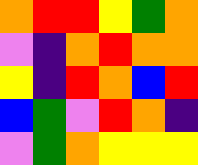[["orange", "red", "red", "yellow", "green", "orange"], ["violet", "indigo", "orange", "red", "orange", "orange"], ["yellow", "indigo", "red", "orange", "blue", "red"], ["blue", "green", "violet", "red", "orange", "indigo"], ["violet", "green", "orange", "yellow", "yellow", "yellow"]]